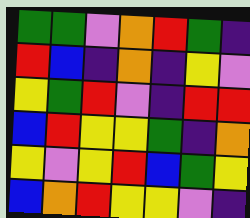[["green", "green", "violet", "orange", "red", "green", "indigo"], ["red", "blue", "indigo", "orange", "indigo", "yellow", "violet"], ["yellow", "green", "red", "violet", "indigo", "red", "red"], ["blue", "red", "yellow", "yellow", "green", "indigo", "orange"], ["yellow", "violet", "yellow", "red", "blue", "green", "yellow"], ["blue", "orange", "red", "yellow", "yellow", "violet", "indigo"]]